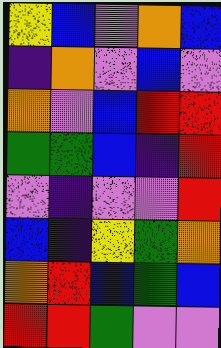[["yellow", "blue", "violet", "orange", "blue"], ["indigo", "orange", "violet", "blue", "violet"], ["orange", "violet", "blue", "red", "red"], ["green", "green", "blue", "indigo", "red"], ["violet", "indigo", "violet", "violet", "red"], ["blue", "indigo", "yellow", "green", "orange"], ["orange", "red", "blue", "green", "blue"], ["red", "red", "green", "violet", "violet"]]